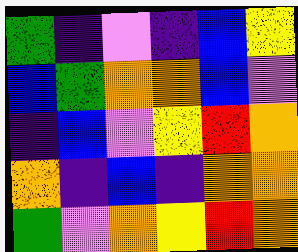[["green", "indigo", "violet", "indigo", "blue", "yellow"], ["blue", "green", "orange", "orange", "blue", "violet"], ["indigo", "blue", "violet", "yellow", "red", "orange"], ["orange", "indigo", "blue", "indigo", "orange", "orange"], ["green", "violet", "orange", "yellow", "red", "orange"]]